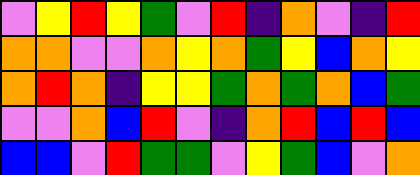[["violet", "yellow", "red", "yellow", "green", "violet", "red", "indigo", "orange", "violet", "indigo", "red"], ["orange", "orange", "violet", "violet", "orange", "yellow", "orange", "green", "yellow", "blue", "orange", "yellow"], ["orange", "red", "orange", "indigo", "yellow", "yellow", "green", "orange", "green", "orange", "blue", "green"], ["violet", "violet", "orange", "blue", "red", "violet", "indigo", "orange", "red", "blue", "red", "blue"], ["blue", "blue", "violet", "red", "green", "green", "violet", "yellow", "green", "blue", "violet", "orange"]]